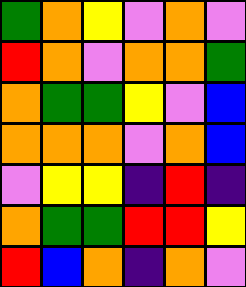[["green", "orange", "yellow", "violet", "orange", "violet"], ["red", "orange", "violet", "orange", "orange", "green"], ["orange", "green", "green", "yellow", "violet", "blue"], ["orange", "orange", "orange", "violet", "orange", "blue"], ["violet", "yellow", "yellow", "indigo", "red", "indigo"], ["orange", "green", "green", "red", "red", "yellow"], ["red", "blue", "orange", "indigo", "orange", "violet"]]